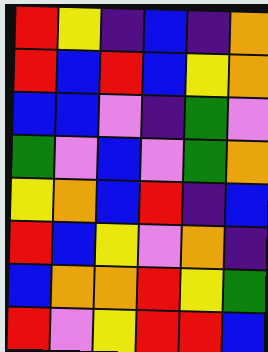[["red", "yellow", "indigo", "blue", "indigo", "orange"], ["red", "blue", "red", "blue", "yellow", "orange"], ["blue", "blue", "violet", "indigo", "green", "violet"], ["green", "violet", "blue", "violet", "green", "orange"], ["yellow", "orange", "blue", "red", "indigo", "blue"], ["red", "blue", "yellow", "violet", "orange", "indigo"], ["blue", "orange", "orange", "red", "yellow", "green"], ["red", "violet", "yellow", "red", "red", "blue"]]